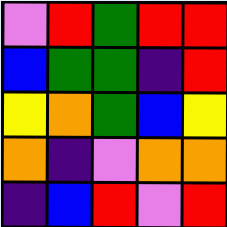[["violet", "red", "green", "red", "red"], ["blue", "green", "green", "indigo", "red"], ["yellow", "orange", "green", "blue", "yellow"], ["orange", "indigo", "violet", "orange", "orange"], ["indigo", "blue", "red", "violet", "red"]]